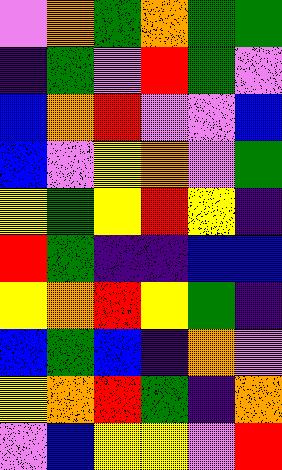[["violet", "orange", "green", "orange", "green", "green"], ["indigo", "green", "violet", "red", "green", "violet"], ["blue", "orange", "red", "violet", "violet", "blue"], ["blue", "violet", "yellow", "orange", "violet", "green"], ["yellow", "green", "yellow", "red", "yellow", "indigo"], ["red", "green", "indigo", "indigo", "blue", "blue"], ["yellow", "orange", "red", "yellow", "green", "indigo"], ["blue", "green", "blue", "indigo", "orange", "violet"], ["yellow", "orange", "red", "green", "indigo", "orange"], ["violet", "blue", "yellow", "yellow", "violet", "red"]]